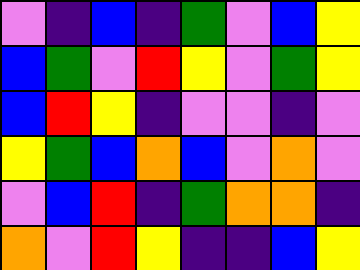[["violet", "indigo", "blue", "indigo", "green", "violet", "blue", "yellow"], ["blue", "green", "violet", "red", "yellow", "violet", "green", "yellow"], ["blue", "red", "yellow", "indigo", "violet", "violet", "indigo", "violet"], ["yellow", "green", "blue", "orange", "blue", "violet", "orange", "violet"], ["violet", "blue", "red", "indigo", "green", "orange", "orange", "indigo"], ["orange", "violet", "red", "yellow", "indigo", "indigo", "blue", "yellow"]]